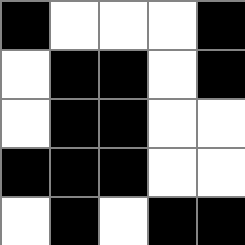[["black", "white", "white", "white", "black"], ["white", "black", "black", "white", "black"], ["white", "black", "black", "white", "white"], ["black", "black", "black", "white", "white"], ["white", "black", "white", "black", "black"]]